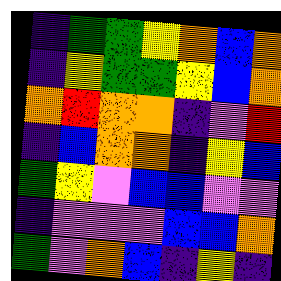[["indigo", "green", "green", "yellow", "orange", "blue", "orange"], ["indigo", "yellow", "green", "green", "yellow", "blue", "orange"], ["orange", "red", "orange", "orange", "indigo", "violet", "red"], ["indigo", "blue", "orange", "orange", "indigo", "yellow", "blue"], ["green", "yellow", "violet", "blue", "blue", "violet", "violet"], ["indigo", "violet", "violet", "violet", "blue", "blue", "orange"], ["green", "violet", "orange", "blue", "indigo", "yellow", "indigo"]]